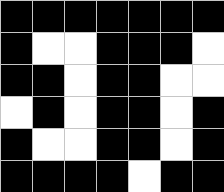[["black", "black", "black", "black", "black", "black", "black"], ["black", "white", "white", "black", "black", "black", "white"], ["black", "black", "white", "black", "black", "white", "white"], ["white", "black", "white", "black", "black", "white", "black"], ["black", "white", "white", "black", "black", "white", "black"], ["black", "black", "black", "black", "white", "black", "black"]]